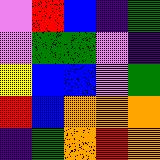[["violet", "red", "blue", "indigo", "green"], ["violet", "green", "green", "violet", "indigo"], ["yellow", "blue", "blue", "violet", "green"], ["red", "blue", "orange", "orange", "orange"], ["indigo", "green", "orange", "red", "orange"]]